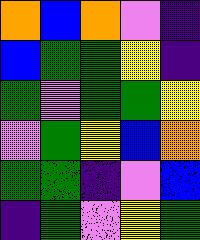[["orange", "blue", "orange", "violet", "indigo"], ["blue", "green", "green", "yellow", "indigo"], ["green", "violet", "green", "green", "yellow"], ["violet", "green", "yellow", "blue", "orange"], ["green", "green", "indigo", "violet", "blue"], ["indigo", "green", "violet", "yellow", "green"]]